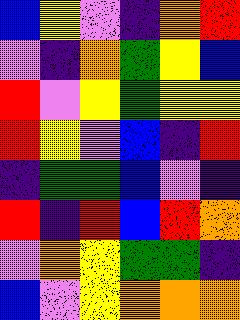[["blue", "yellow", "violet", "indigo", "orange", "red"], ["violet", "indigo", "orange", "green", "yellow", "blue"], ["red", "violet", "yellow", "green", "yellow", "yellow"], ["red", "yellow", "violet", "blue", "indigo", "red"], ["indigo", "green", "green", "blue", "violet", "indigo"], ["red", "indigo", "red", "blue", "red", "orange"], ["violet", "orange", "yellow", "green", "green", "indigo"], ["blue", "violet", "yellow", "orange", "orange", "orange"]]